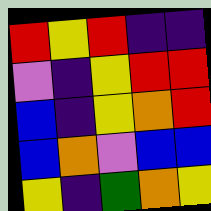[["red", "yellow", "red", "indigo", "indigo"], ["violet", "indigo", "yellow", "red", "red"], ["blue", "indigo", "yellow", "orange", "red"], ["blue", "orange", "violet", "blue", "blue"], ["yellow", "indigo", "green", "orange", "yellow"]]